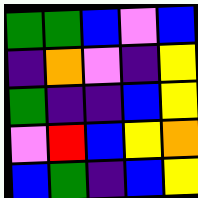[["green", "green", "blue", "violet", "blue"], ["indigo", "orange", "violet", "indigo", "yellow"], ["green", "indigo", "indigo", "blue", "yellow"], ["violet", "red", "blue", "yellow", "orange"], ["blue", "green", "indigo", "blue", "yellow"]]